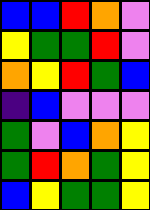[["blue", "blue", "red", "orange", "violet"], ["yellow", "green", "green", "red", "violet"], ["orange", "yellow", "red", "green", "blue"], ["indigo", "blue", "violet", "violet", "violet"], ["green", "violet", "blue", "orange", "yellow"], ["green", "red", "orange", "green", "yellow"], ["blue", "yellow", "green", "green", "yellow"]]